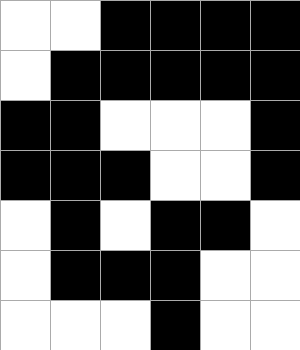[["white", "white", "black", "black", "black", "black"], ["white", "black", "black", "black", "black", "black"], ["black", "black", "white", "white", "white", "black"], ["black", "black", "black", "white", "white", "black"], ["white", "black", "white", "black", "black", "white"], ["white", "black", "black", "black", "white", "white"], ["white", "white", "white", "black", "white", "white"]]